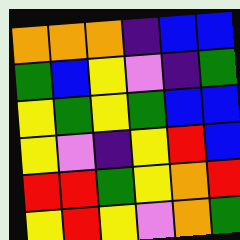[["orange", "orange", "orange", "indigo", "blue", "blue"], ["green", "blue", "yellow", "violet", "indigo", "green"], ["yellow", "green", "yellow", "green", "blue", "blue"], ["yellow", "violet", "indigo", "yellow", "red", "blue"], ["red", "red", "green", "yellow", "orange", "red"], ["yellow", "red", "yellow", "violet", "orange", "green"]]